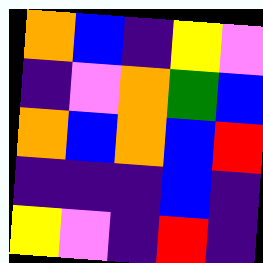[["orange", "blue", "indigo", "yellow", "violet"], ["indigo", "violet", "orange", "green", "blue"], ["orange", "blue", "orange", "blue", "red"], ["indigo", "indigo", "indigo", "blue", "indigo"], ["yellow", "violet", "indigo", "red", "indigo"]]